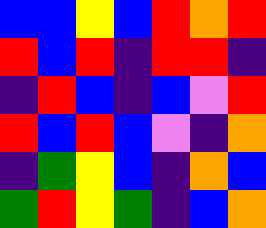[["blue", "blue", "yellow", "blue", "red", "orange", "red"], ["red", "blue", "red", "indigo", "red", "red", "indigo"], ["indigo", "red", "blue", "indigo", "blue", "violet", "red"], ["red", "blue", "red", "blue", "violet", "indigo", "orange"], ["indigo", "green", "yellow", "blue", "indigo", "orange", "blue"], ["green", "red", "yellow", "green", "indigo", "blue", "orange"]]